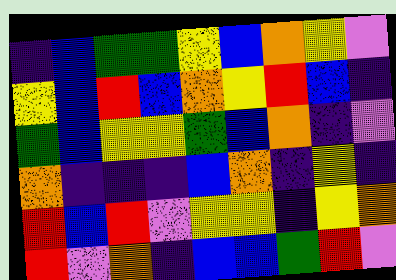[["indigo", "blue", "green", "green", "yellow", "blue", "orange", "yellow", "violet"], ["yellow", "blue", "red", "blue", "orange", "yellow", "red", "blue", "indigo"], ["green", "blue", "yellow", "yellow", "green", "blue", "orange", "indigo", "violet"], ["orange", "indigo", "indigo", "indigo", "blue", "orange", "indigo", "yellow", "indigo"], ["red", "blue", "red", "violet", "yellow", "yellow", "indigo", "yellow", "orange"], ["red", "violet", "orange", "indigo", "blue", "blue", "green", "red", "violet"]]